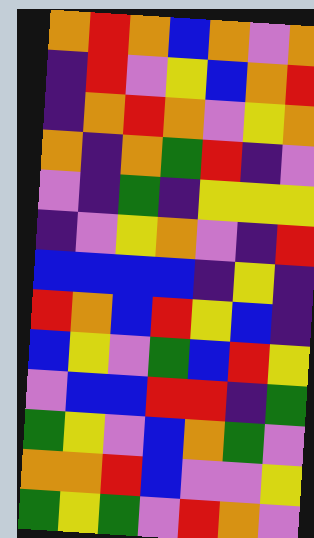[["orange", "red", "orange", "blue", "orange", "violet", "orange"], ["indigo", "red", "violet", "yellow", "blue", "orange", "red"], ["indigo", "orange", "red", "orange", "violet", "yellow", "orange"], ["orange", "indigo", "orange", "green", "red", "indigo", "violet"], ["violet", "indigo", "green", "indigo", "yellow", "yellow", "yellow"], ["indigo", "violet", "yellow", "orange", "violet", "indigo", "red"], ["blue", "blue", "blue", "blue", "indigo", "yellow", "indigo"], ["red", "orange", "blue", "red", "yellow", "blue", "indigo"], ["blue", "yellow", "violet", "green", "blue", "red", "yellow"], ["violet", "blue", "blue", "red", "red", "indigo", "green"], ["green", "yellow", "violet", "blue", "orange", "green", "violet"], ["orange", "orange", "red", "blue", "violet", "violet", "yellow"], ["green", "yellow", "green", "violet", "red", "orange", "violet"]]